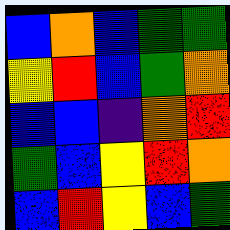[["blue", "orange", "blue", "green", "green"], ["yellow", "red", "blue", "green", "orange"], ["blue", "blue", "indigo", "orange", "red"], ["green", "blue", "yellow", "red", "orange"], ["blue", "red", "yellow", "blue", "green"]]